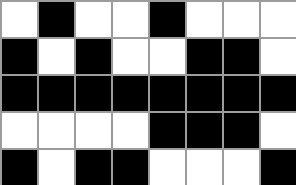[["white", "black", "white", "white", "black", "white", "white", "white"], ["black", "white", "black", "white", "white", "black", "black", "white"], ["black", "black", "black", "black", "black", "black", "black", "black"], ["white", "white", "white", "white", "black", "black", "black", "white"], ["black", "white", "black", "black", "white", "white", "white", "black"]]